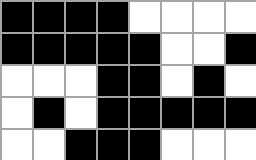[["black", "black", "black", "black", "white", "white", "white", "white"], ["black", "black", "black", "black", "black", "white", "white", "black"], ["white", "white", "white", "black", "black", "white", "black", "white"], ["white", "black", "white", "black", "black", "black", "black", "black"], ["white", "white", "black", "black", "black", "white", "white", "white"]]